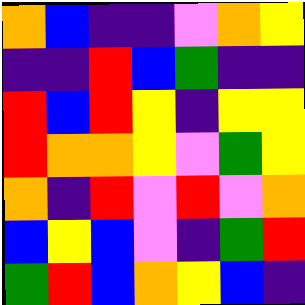[["orange", "blue", "indigo", "indigo", "violet", "orange", "yellow"], ["indigo", "indigo", "red", "blue", "green", "indigo", "indigo"], ["red", "blue", "red", "yellow", "indigo", "yellow", "yellow"], ["red", "orange", "orange", "yellow", "violet", "green", "yellow"], ["orange", "indigo", "red", "violet", "red", "violet", "orange"], ["blue", "yellow", "blue", "violet", "indigo", "green", "red"], ["green", "red", "blue", "orange", "yellow", "blue", "indigo"]]